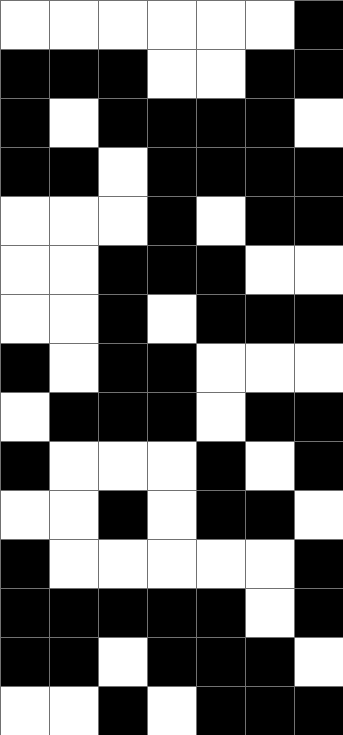[["white", "white", "white", "white", "white", "white", "black"], ["black", "black", "black", "white", "white", "black", "black"], ["black", "white", "black", "black", "black", "black", "white"], ["black", "black", "white", "black", "black", "black", "black"], ["white", "white", "white", "black", "white", "black", "black"], ["white", "white", "black", "black", "black", "white", "white"], ["white", "white", "black", "white", "black", "black", "black"], ["black", "white", "black", "black", "white", "white", "white"], ["white", "black", "black", "black", "white", "black", "black"], ["black", "white", "white", "white", "black", "white", "black"], ["white", "white", "black", "white", "black", "black", "white"], ["black", "white", "white", "white", "white", "white", "black"], ["black", "black", "black", "black", "black", "white", "black"], ["black", "black", "white", "black", "black", "black", "white"], ["white", "white", "black", "white", "black", "black", "black"]]